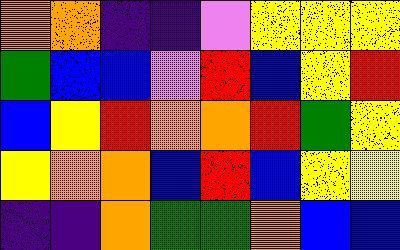[["orange", "orange", "indigo", "indigo", "violet", "yellow", "yellow", "yellow"], ["green", "blue", "blue", "violet", "red", "blue", "yellow", "red"], ["blue", "yellow", "red", "orange", "orange", "red", "green", "yellow"], ["yellow", "orange", "orange", "blue", "red", "blue", "yellow", "yellow"], ["indigo", "indigo", "orange", "green", "green", "orange", "blue", "blue"]]